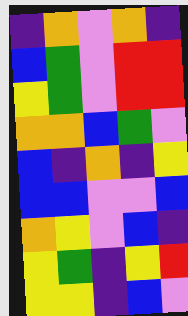[["indigo", "orange", "violet", "orange", "indigo"], ["blue", "green", "violet", "red", "red"], ["yellow", "green", "violet", "red", "red"], ["orange", "orange", "blue", "green", "violet"], ["blue", "indigo", "orange", "indigo", "yellow"], ["blue", "blue", "violet", "violet", "blue"], ["orange", "yellow", "violet", "blue", "indigo"], ["yellow", "green", "indigo", "yellow", "red"], ["yellow", "yellow", "indigo", "blue", "violet"]]